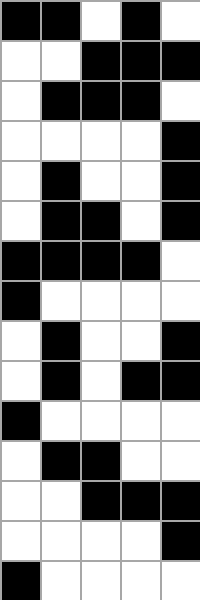[["black", "black", "white", "black", "white"], ["white", "white", "black", "black", "black"], ["white", "black", "black", "black", "white"], ["white", "white", "white", "white", "black"], ["white", "black", "white", "white", "black"], ["white", "black", "black", "white", "black"], ["black", "black", "black", "black", "white"], ["black", "white", "white", "white", "white"], ["white", "black", "white", "white", "black"], ["white", "black", "white", "black", "black"], ["black", "white", "white", "white", "white"], ["white", "black", "black", "white", "white"], ["white", "white", "black", "black", "black"], ["white", "white", "white", "white", "black"], ["black", "white", "white", "white", "white"]]